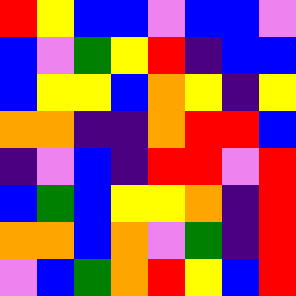[["red", "yellow", "blue", "blue", "violet", "blue", "blue", "violet"], ["blue", "violet", "green", "yellow", "red", "indigo", "blue", "blue"], ["blue", "yellow", "yellow", "blue", "orange", "yellow", "indigo", "yellow"], ["orange", "orange", "indigo", "indigo", "orange", "red", "red", "blue"], ["indigo", "violet", "blue", "indigo", "red", "red", "violet", "red"], ["blue", "green", "blue", "yellow", "yellow", "orange", "indigo", "red"], ["orange", "orange", "blue", "orange", "violet", "green", "indigo", "red"], ["violet", "blue", "green", "orange", "red", "yellow", "blue", "red"]]